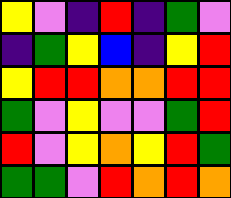[["yellow", "violet", "indigo", "red", "indigo", "green", "violet"], ["indigo", "green", "yellow", "blue", "indigo", "yellow", "red"], ["yellow", "red", "red", "orange", "orange", "red", "red"], ["green", "violet", "yellow", "violet", "violet", "green", "red"], ["red", "violet", "yellow", "orange", "yellow", "red", "green"], ["green", "green", "violet", "red", "orange", "red", "orange"]]